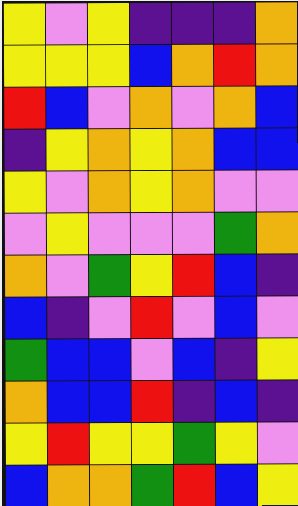[["yellow", "violet", "yellow", "indigo", "indigo", "indigo", "orange"], ["yellow", "yellow", "yellow", "blue", "orange", "red", "orange"], ["red", "blue", "violet", "orange", "violet", "orange", "blue"], ["indigo", "yellow", "orange", "yellow", "orange", "blue", "blue"], ["yellow", "violet", "orange", "yellow", "orange", "violet", "violet"], ["violet", "yellow", "violet", "violet", "violet", "green", "orange"], ["orange", "violet", "green", "yellow", "red", "blue", "indigo"], ["blue", "indigo", "violet", "red", "violet", "blue", "violet"], ["green", "blue", "blue", "violet", "blue", "indigo", "yellow"], ["orange", "blue", "blue", "red", "indigo", "blue", "indigo"], ["yellow", "red", "yellow", "yellow", "green", "yellow", "violet"], ["blue", "orange", "orange", "green", "red", "blue", "yellow"]]